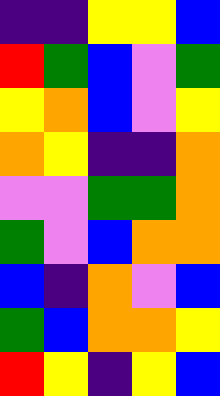[["indigo", "indigo", "yellow", "yellow", "blue"], ["red", "green", "blue", "violet", "green"], ["yellow", "orange", "blue", "violet", "yellow"], ["orange", "yellow", "indigo", "indigo", "orange"], ["violet", "violet", "green", "green", "orange"], ["green", "violet", "blue", "orange", "orange"], ["blue", "indigo", "orange", "violet", "blue"], ["green", "blue", "orange", "orange", "yellow"], ["red", "yellow", "indigo", "yellow", "blue"]]